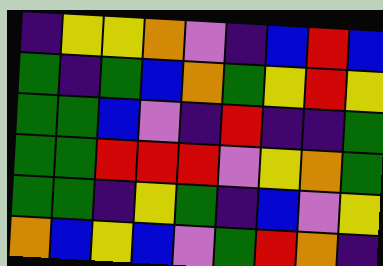[["indigo", "yellow", "yellow", "orange", "violet", "indigo", "blue", "red", "blue"], ["green", "indigo", "green", "blue", "orange", "green", "yellow", "red", "yellow"], ["green", "green", "blue", "violet", "indigo", "red", "indigo", "indigo", "green"], ["green", "green", "red", "red", "red", "violet", "yellow", "orange", "green"], ["green", "green", "indigo", "yellow", "green", "indigo", "blue", "violet", "yellow"], ["orange", "blue", "yellow", "blue", "violet", "green", "red", "orange", "indigo"]]